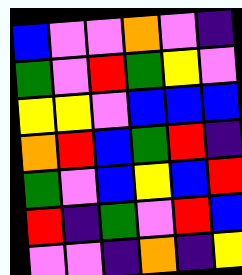[["blue", "violet", "violet", "orange", "violet", "indigo"], ["green", "violet", "red", "green", "yellow", "violet"], ["yellow", "yellow", "violet", "blue", "blue", "blue"], ["orange", "red", "blue", "green", "red", "indigo"], ["green", "violet", "blue", "yellow", "blue", "red"], ["red", "indigo", "green", "violet", "red", "blue"], ["violet", "violet", "indigo", "orange", "indigo", "yellow"]]